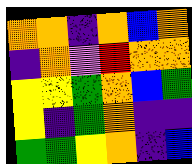[["orange", "orange", "indigo", "orange", "blue", "orange"], ["indigo", "orange", "violet", "red", "orange", "orange"], ["yellow", "yellow", "green", "orange", "blue", "green"], ["yellow", "indigo", "green", "orange", "indigo", "indigo"], ["green", "green", "yellow", "orange", "indigo", "blue"]]